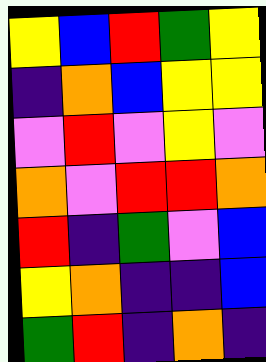[["yellow", "blue", "red", "green", "yellow"], ["indigo", "orange", "blue", "yellow", "yellow"], ["violet", "red", "violet", "yellow", "violet"], ["orange", "violet", "red", "red", "orange"], ["red", "indigo", "green", "violet", "blue"], ["yellow", "orange", "indigo", "indigo", "blue"], ["green", "red", "indigo", "orange", "indigo"]]